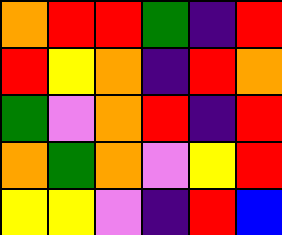[["orange", "red", "red", "green", "indigo", "red"], ["red", "yellow", "orange", "indigo", "red", "orange"], ["green", "violet", "orange", "red", "indigo", "red"], ["orange", "green", "orange", "violet", "yellow", "red"], ["yellow", "yellow", "violet", "indigo", "red", "blue"]]